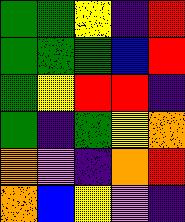[["green", "green", "yellow", "indigo", "red"], ["green", "green", "green", "blue", "red"], ["green", "yellow", "red", "red", "indigo"], ["green", "indigo", "green", "yellow", "orange"], ["orange", "violet", "indigo", "orange", "red"], ["orange", "blue", "yellow", "violet", "indigo"]]